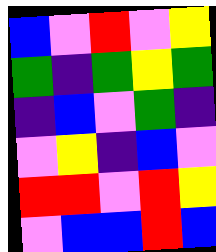[["blue", "violet", "red", "violet", "yellow"], ["green", "indigo", "green", "yellow", "green"], ["indigo", "blue", "violet", "green", "indigo"], ["violet", "yellow", "indigo", "blue", "violet"], ["red", "red", "violet", "red", "yellow"], ["violet", "blue", "blue", "red", "blue"]]